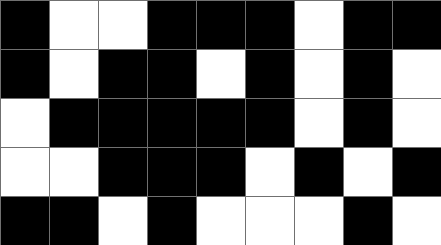[["black", "white", "white", "black", "black", "black", "white", "black", "black"], ["black", "white", "black", "black", "white", "black", "white", "black", "white"], ["white", "black", "black", "black", "black", "black", "white", "black", "white"], ["white", "white", "black", "black", "black", "white", "black", "white", "black"], ["black", "black", "white", "black", "white", "white", "white", "black", "white"]]